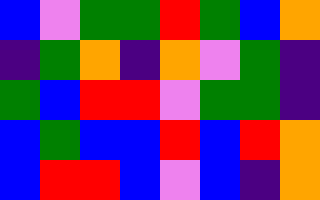[["blue", "violet", "green", "green", "red", "green", "blue", "orange"], ["indigo", "green", "orange", "indigo", "orange", "violet", "green", "indigo"], ["green", "blue", "red", "red", "violet", "green", "green", "indigo"], ["blue", "green", "blue", "blue", "red", "blue", "red", "orange"], ["blue", "red", "red", "blue", "violet", "blue", "indigo", "orange"]]